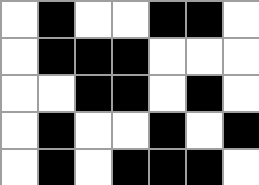[["white", "black", "white", "white", "black", "black", "white"], ["white", "black", "black", "black", "white", "white", "white"], ["white", "white", "black", "black", "white", "black", "white"], ["white", "black", "white", "white", "black", "white", "black"], ["white", "black", "white", "black", "black", "black", "white"]]